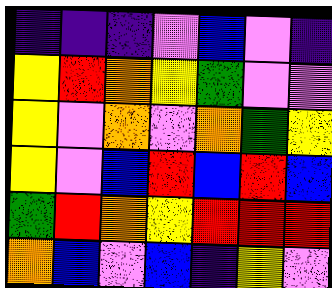[["indigo", "indigo", "indigo", "violet", "blue", "violet", "indigo"], ["yellow", "red", "orange", "yellow", "green", "violet", "violet"], ["yellow", "violet", "orange", "violet", "orange", "green", "yellow"], ["yellow", "violet", "blue", "red", "blue", "red", "blue"], ["green", "red", "orange", "yellow", "red", "red", "red"], ["orange", "blue", "violet", "blue", "indigo", "yellow", "violet"]]